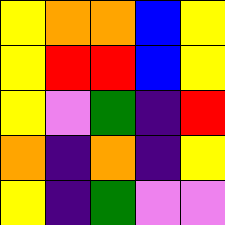[["yellow", "orange", "orange", "blue", "yellow"], ["yellow", "red", "red", "blue", "yellow"], ["yellow", "violet", "green", "indigo", "red"], ["orange", "indigo", "orange", "indigo", "yellow"], ["yellow", "indigo", "green", "violet", "violet"]]